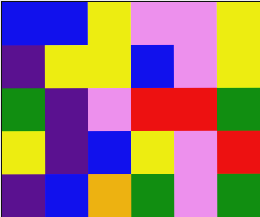[["blue", "blue", "yellow", "violet", "violet", "yellow"], ["indigo", "yellow", "yellow", "blue", "violet", "yellow"], ["green", "indigo", "violet", "red", "red", "green"], ["yellow", "indigo", "blue", "yellow", "violet", "red"], ["indigo", "blue", "orange", "green", "violet", "green"]]